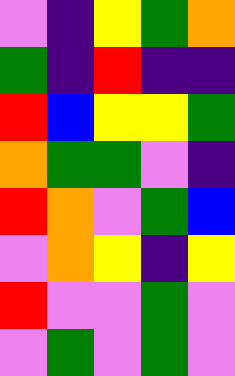[["violet", "indigo", "yellow", "green", "orange"], ["green", "indigo", "red", "indigo", "indigo"], ["red", "blue", "yellow", "yellow", "green"], ["orange", "green", "green", "violet", "indigo"], ["red", "orange", "violet", "green", "blue"], ["violet", "orange", "yellow", "indigo", "yellow"], ["red", "violet", "violet", "green", "violet"], ["violet", "green", "violet", "green", "violet"]]